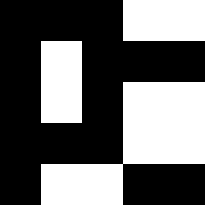[["black", "black", "black", "white", "white"], ["black", "white", "black", "black", "black"], ["black", "white", "black", "white", "white"], ["black", "black", "black", "white", "white"], ["black", "white", "white", "black", "black"]]